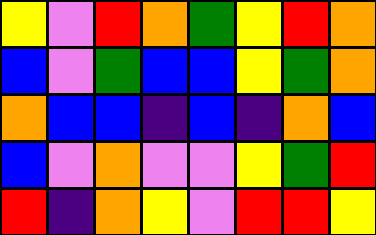[["yellow", "violet", "red", "orange", "green", "yellow", "red", "orange"], ["blue", "violet", "green", "blue", "blue", "yellow", "green", "orange"], ["orange", "blue", "blue", "indigo", "blue", "indigo", "orange", "blue"], ["blue", "violet", "orange", "violet", "violet", "yellow", "green", "red"], ["red", "indigo", "orange", "yellow", "violet", "red", "red", "yellow"]]